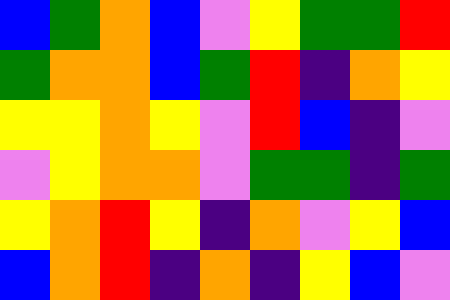[["blue", "green", "orange", "blue", "violet", "yellow", "green", "green", "red"], ["green", "orange", "orange", "blue", "green", "red", "indigo", "orange", "yellow"], ["yellow", "yellow", "orange", "yellow", "violet", "red", "blue", "indigo", "violet"], ["violet", "yellow", "orange", "orange", "violet", "green", "green", "indigo", "green"], ["yellow", "orange", "red", "yellow", "indigo", "orange", "violet", "yellow", "blue"], ["blue", "orange", "red", "indigo", "orange", "indigo", "yellow", "blue", "violet"]]